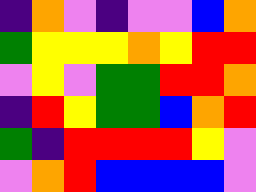[["indigo", "orange", "violet", "indigo", "violet", "violet", "blue", "orange"], ["green", "yellow", "yellow", "yellow", "orange", "yellow", "red", "red"], ["violet", "yellow", "violet", "green", "green", "red", "red", "orange"], ["indigo", "red", "yellow", "green", "green", "blue", "orange", "red"], ["green", "indigo", "red", "red", "red", "red", "yellow", "violet"], ["violet", "orange", "red", "blue", "blue", "blue", "blue", "violet"]]